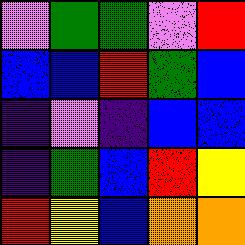[["violet", "green", "green", "violet", "red"], ["blue", "blue", "red", "green", "blue"], ["indigo", "violet", "indigo", "blue", "blue"], ["indigo", "green", "blue", "red", "yellow"], ["red", "yellow", "blue", "orange", "orange"]]